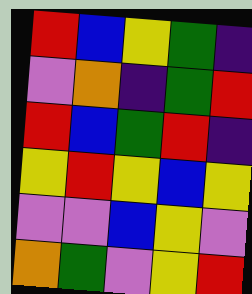[["red", "blue", "yellow", "green", "indigo"], ["violet", "orange", "indigo", "green", "red"], ["red", "blue", "green", "red", "indigo"], ["yellow", "red", "yellow", "blue", "yellow"], ["violet", "violet", "blue", "yellow", "violet"], ["orange", "green", "violet", "yellow", "red"]]